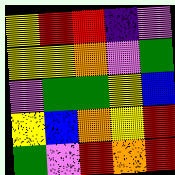[["yellow", "red", "red", "indigo", "violet"], ["yellow", "yellow", "orange", "violet", "green"], ["violet", "green", "green", "yellow", "blue"], ["yellow", "blue", "orange", "yellow", "red"], ["green", "violet", "red", "orange", "red"]]